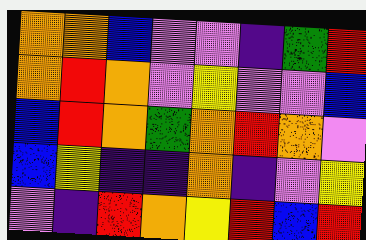[["orange", "orange", "blue", "violet", "violet", "indigo", "green", "red"], ["orange", "red", "orange", "violet", "yellow", "violet", "violet", "blue"], ["blue", "red", "orange", "green", "orange", "red", "orange", "violet"], ["blue", "yellow", "indigo", "indigo", "orange", "indigo", "violet", "yellow"], ["violet", "indigo", "red", "orange", "yellow", "red", "blue", "red"]]